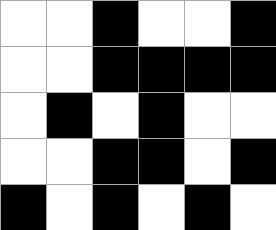[["white", "white", "black", "white", "white", "black"], ["white", "white", "black", "black", "black", "black"], ["white", "black", "white", "black", "white", "white"], ["white", "white", "black", "black", "white", "black"], ["black", "white", "black", "white", "black", "white"]]